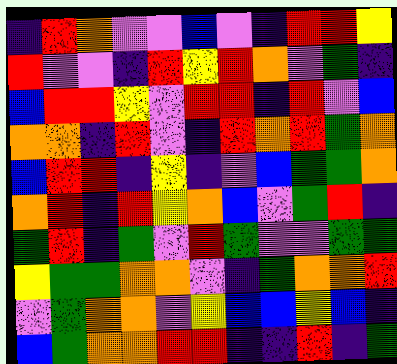[["indigo", "red", "orange", "violet", "violet", "blue", "violet", "indigo", "red", "red", "yellow"], ["red", "violet", "violet", "indigo", "red", "yellow", "red", "orange", "violet", "green", "indigo"], ["blue", "red", "red", "yellow", "violet", "red", "red", "indigo", "red", "violet", "blue"], ["orange", "orange", "indigo", "red", "violet", "indigo", "red", "orange", "red", "green", "orange"], ["blue", "red", "red", "indigo", "yellow", "indigo", "violet", "blue", "green", "green", "orange"], ["orange", "red", "indigo", "red", "yellow", "orange", "blue", "violet", "green", "red", "indigo"], ["green", "red", "indigo", "green", "violet", "red", "green", "violet", "violet", "green", "green"], ["yellow", "green", "green", "orange", "orange", "violet", "indigo", "green", "orange", "orange", "red"], ["violet", "green", "orange", "orange", "violet", "yellow", "blue", "blue", "yellow", "blue", "indigo"], ["blue", "green", "orange", "orange", "red", "red", "indigo", "indigo", "red", "indigo", "green"]]